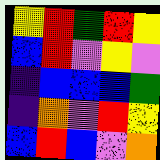[["yellow", "red", "green", "red", "yellow"], ["blue", "red", "violet", "yellow", "violet"], ["indigo", "blue", "blue", "blue", "green"], ["indigo", "orange", "violet", "red", "yellow"], ["blue", "red", "blue", "violet", "orange"]]